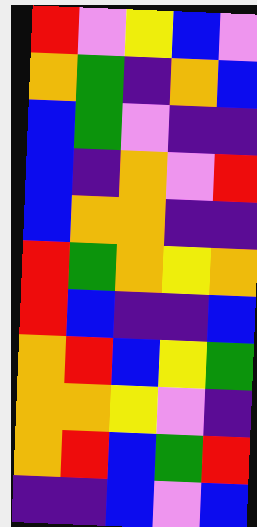[["red", "violet", "yellow", "blue", "violet"], ["orange", "green", "indigo", "orange", "blue"], ["blue", "green", "violet", "indigo", "indigo"], ["blue", "indigo", "orange", "violet", "red"], ["blue", "orange", "orange", "indigo", "indigo"], ["red", "green", "orange", "yellow", "orange"], ["red", "blue", "indigo", "indigo", "blue"], ["orange", "red", "blue", "yellow", "green"], ["orange", "orange", "yellow", "violet", "indigo"], ["orange", "red", "blue", "green", "red"], ["indigo", "indigo", "blue", "violet", "blue"]]